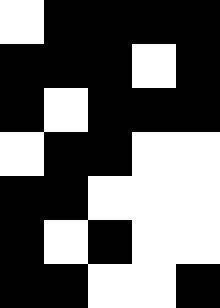[["white", "black", "black", "black", "black"], ["black", "black", "black", "white", "black"], ["black", "white", "black", "black", "black"], ["white", "black", "black", "white", "white"], ["black", "black", "white", "white", "white"], ["black", "white", "black", "white", "white"], ["black", "black", "white", "white", "black"]]